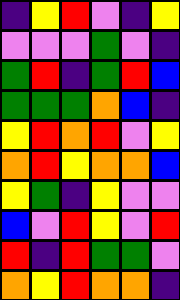[["indigo", "yellow", "red", "violet", "indigo", "yellow"], ["violet", "violet", "violet", "green", "violet", "indigo"], ["green", "red", "indigo", "green", "red", "blue"], ["green", "green", "green", "orange", "blue", "indigo"], ["yellow", "red", "orange", "red", "violet", "yellow"], ["orange", "red", "yellow", "orange", "orange", "blue"], ["yellow", "green", "indigo", "yellow", "violet", "violet"], ["blue", "violet", "red", "yellow", "violet", "red"], ["red", "indigo", "red", "green", "green", "violet"], ["orange", "yellow", "red", "orange", "orange", "indigo"]]